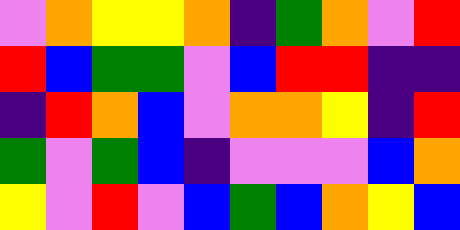[["violet", "orange", "yellow", "yellow", "orange", "indigo", "green", "orange", "violet", "red"], ["red", "blue", "green", "green", "violet", "blue", "red", "red", "indigo", "indigo"], ["indigo", "red", "orange", "blue", "violet", "orange", "orange", "yellow", "indigo", "red"], ["green", "violet", "green", "blue", "indigo", "violet", "violet", "violet", "blue", "orange"], ["yellow", "violet", "red", "violet", "blue", "green", "blue", "orange", "yellow", "blue"]]